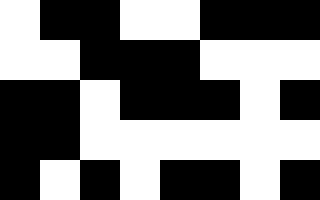[["white", "black", "black", "white", "white", "black", "black", "black"], ["white", "white", "black", "black", "black", "white", "white", "white"], ["black", "black", "white", "black", "black", "black", "white", "black"], ["black", "black", "white", "white", "white", "white", "white", "white"], ["black", "white", "black", "white", "black", "black", "white", "black"]]